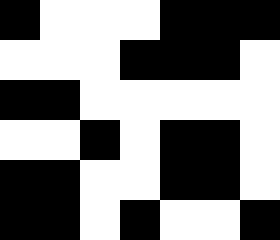[["black", "white", "white", "white", "black", "black", "black"], ["white", "white", "white", "black", "black", "black", "white"], ["black", "black", "white", "white", "white", "white", "white"], ["white", "white", "black", "white", "black", "black", "white"], ["black", "black", "white", "white", "black", "black", "white"], ["black", "black", "white", "black", "white", "white", "black"]]